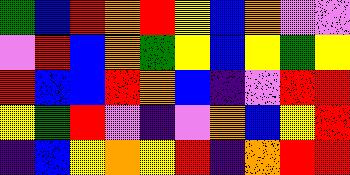[["green", "blue", "red", "orange", "red", "yellow", "blue", "orange", "violet", "violet"], ["violet", "red", "blue", "orange", "green", "yellow", "blue", "yellow", "green", "yellow"], ["red", "blue", "blue", "red", "orange", "blue", "indigo", "violet", "red", "red"], ["yellow", "green", "red", "violet", "indigo", "violet", "orange", "blue", "yellow", "red"], ["indigo", "blue", "yellow", "orange", "yellow", "red", "indigo", "orange", "red", "red"]]